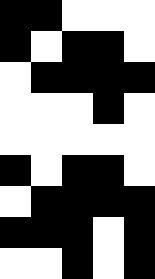[["black", "black", "white", "white", "white"], ["black", "white", "black", "black", "white"], ["white", "black", "black", "black", "black"], ["white", "white", "white", "black", "white"], ["white", "white", "white", "white", "white"], ["black", "white", "black", "black", "white"], ["white", "black", "black", "black", "black"], ["black", "black", "black", "white", "black"], ["white", "white", "black", "white", "black"]]